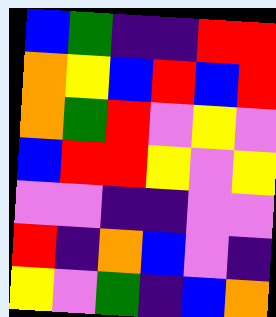[["blue", "green", "indigo", "indigo", "red", "red"], ["orange", "yellow", "blue", "red", "blue", "red"], ["orange", "green", "red", "violet", "yellow", "violet"], ["blue", "red", "red", "yellow", "violet", "yellow"], ["violet", "violet", "indigo", "indigo", "violet", "violet"], ["red", "indigo", "orange", "blue", "violet", "indigo"], ["yellow", "violet", "green", "indigo", "blue", "orange"]]